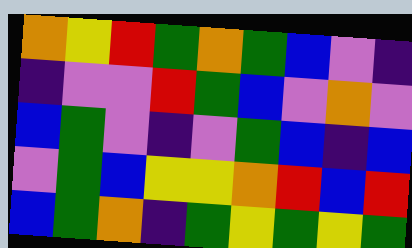[["orange", "yellow", "red", "green", "orange", "green", "blue", "violet", "indigo"], ["indigo", "violet", "violet", "red", "green", "blue", "violet", "orange", "violet"], ["blue", "green", "violet", "indigo", "violet", "green", "blue", "indigo", "blue"], ["violet", "green", "blue", "yellow", "yellow", "orange", "red", "blue", "red"], ["blue", "green", "orange", "indigo", "green", "yellow", "green", "yellow", "green"]]